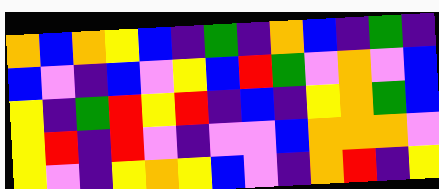[["orange", "blue", "orange", "yellow", "blue", "indigo", "green", "indigo", "orange", "blue", "indigo", "green", "indigo"], ["blue", "violet", "indigo", "blue", "violet", "yellow", "blue", "red", "green", "violet", "orange", "violet", "blue"], ["yellow", "indigo", "green", "red", "yellow", "red", "indigo", "blue", "indigo", "yellow", "orange", "green", "blue"], ["yellow", "red", "indigo", "red", "violet", "indigo", "violet", "violet", "blue", "orange", "orange", "orange", "violet"], ["yellow", "violet", "indigo", "yellow", "orange", "yellow", "blue", "violet", "indigo", "orange", "red", "indigo", "yellow"]]